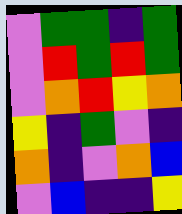[["violet", "green", "green", "indigo", "green"], ["violet", "red", "green", "red", "green"], ["violet", "orange", "red", "yellow", "orange"], ["yellow", "indigo", "green", "violet", "indigo"], ["orange", "indigo", "violet", "orange", "blue"], ["violet", "blue", "indigo", "indigo", "yellow"]]